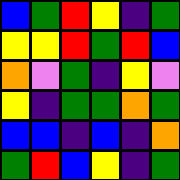[["blue", "green", "red", "yellow", "indigo", "green"], ["yellow", "yellow", "red", "green", "red", "blue"], ["orange", "violet", "green", "indigo", "yellow", "violet"], ["yellow", "indigo", "green", "green", "orange", "green"], ["blue", "blue", "indigo", "blue", "indigo", "orange"], ["green", "red", "blue", "yellow", "indigo", "green"]]